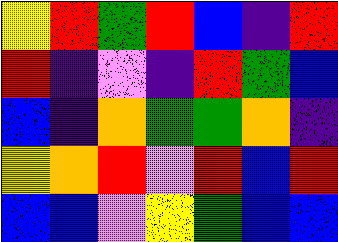[["yellow", "red", "green", "red", "blue", "indigo", "red"], ["red", "indigo", "violet", "indigo", "red", "green", "blue"], ["blue", "indigo", "orange", "green", "green", "orange", "indigo"], ["yellow", "orange", "red", "violet", "red", "blue", "red"], ["blue", "blue", "violet", "yellow", "green", "blue", "blue"]]